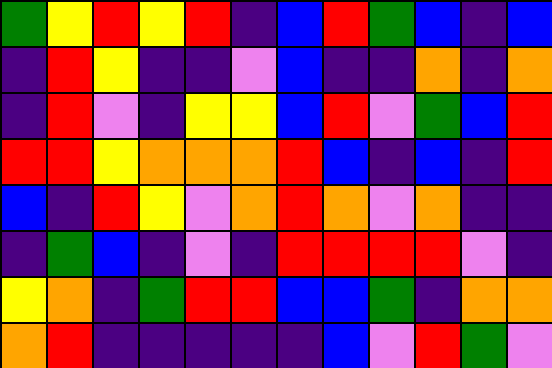[["green", "yellow", "red", "yellow", "red", "indigo", "blue", "red", "green", "blue", "indigo", "blue"], ["indigo", "red", "yellow", "indigo", "indigo", "violet", "blue", "indigo", "indigo", "orange", "indigo", "orange"], ["indigo", "red", "violet", "indigo", "yellow", "yellow", "blue", "red", "violet", "green", "blue", "red"], ["red", "red", "yellow", "orange", "orange", "orange", "red", "blue", "indigo", "blue", "indigo", "red"], ["blue", "indigo", "red", "yellow", "violet", "orange", "red", "orange", "violet", "orange", "indigo", "indigo"], ["indigo", "green", "blue", "indigo", "violet", "indigo", "red", "red", "red", "red", "violet", "indigo"], ["yellow", "orange", "indigo", "green", "red", "red", "blue", "blue", "green", "indigo", "orange", "orange"], ["orange", "red", "indigo", "indigo", "indigo", "indigo", "indigo", "blue", "violet", "red", "green", "violet"]]